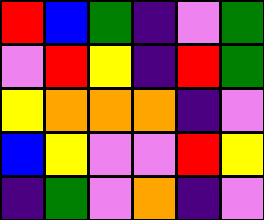[["red", "blue", "green", "indigo", "violet", "green"], ["violet", "red", "yellow", "indigo", "red", "green"], ["yellow", "orange", "orange", "orange", "indigo", "violet"], ["blue", "yellow", "violet", "violet", "red", "yellow"], ["indigo", "green", "violet", "orange", "indigo", "violet"]]